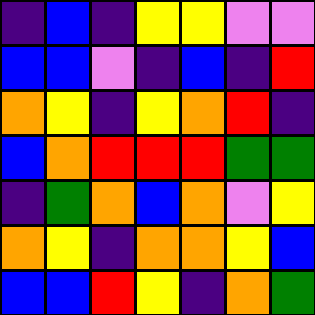[["indigo", "blue", "indigo", "yellow", "yellow", "violet", "violet"], ["blue", "blue", "violet", "indigo", "blue", "indigo", "red"], ["orange", "yellow", "indigo", "yellow", "orange", "red", "indigo"], ["blue", "orange", "red", "red", "red", "green", "green"], ["indigo", "green", "orange", "blue", "orange", "violet", "yellow"], ["orange", "yellow", "indigo", "orange", "orange", "yellow", "blue"], ["blue", "blue", "red", "yellow", "indigo", "orange", "green"]]